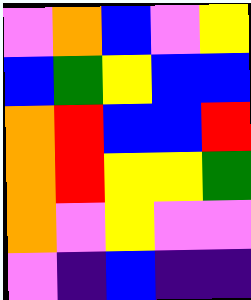[["violet", "orange", "blue", "violet", "yellow"], ["blue", "green", "yellow", "blue", "blue"], ["orange", "red", "blue", "blue", "red"], ["orange", "red", "yellow", "yellow", "green"], ["orange", "violet", "yellow", "violet", "violet"], ["violet", "indigo", "blue", "indigo", "indigo"]]